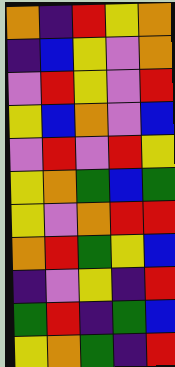[["orange", "indigo", "red", "yellow", "orange"], ["indigo", "blue", "yellow", "violet", "orange"], ["violet", "red", "yellow", "violet", "red"], ["yellow", "blue", "orange", "violet", "blue"], ["violet", "red", "violet", "red", "yellow"], ["yellow", "orange", "green", "blue", "green"], ["yellow", "violet", "orange", "red", "red"], ["orange", "red", "green", "yellow", "blue"], ["indigo", "violet", "yellow", "indigo", "red"], ["green", "red", "indigo", "green", "blue"], ["yellow", "orange", "green", "indigo", "red"]]